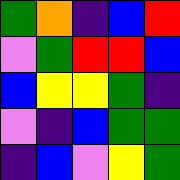[["green", "orange", "indigo", "blue", "red"], ["violet", "green", "red", "red", "blue"], ["blue", "yellow", "yellow", "green", "indigo"], ["violet", "indigo", "blue", "green", "green"], ["indigo", "blue", "violet", "yellow", "green"]]